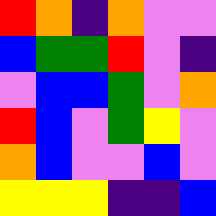[["red", "orange", "indigo", "orange", "violet", "violet"], ["blue", "green", "green", "red", "violet", "indigo"], ["violet", "blue", "blue", "green", "violet", "orange"], ["red", "blue", "violet", "green", "yellow", "violet"], ["orange", "blue", "violet", "violet", "blue", "violet"], ["yellow", "yellow", "yellow", "indigo", "indigo", "blue"]]